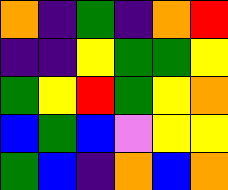[["orange", "indigo", "green", "indigo", "orange", "red"], ["indigo", "indigo", "yellow", "green", "green", "yellow"], ["green", "yellow", "red", "green", "yellow", "orange"], ["blue", "green", "blue", "violet", "yellow", "yellow"], ["green", "blue", "indigo", "orange", "blue", "orange"]]